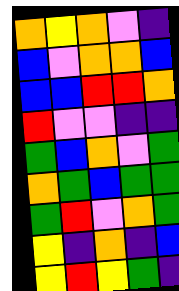[["orange", "yellow", "orange", "violet", "indigo"], ["blue", "violet", "orange", "orange", "blue"], ["blue", "blue", "red", "red", "orange"], ["red", "violet", "violet", "indigo", "indigo"], ["green", "blue", "orange", "violet", "green"], ["orange", "green", "blue", "green", "green"], ["green", "red", "violet", "orange", "green"], ["yellow", "indigo", "orange", "indigo", "blue"], ["yellow", "red", "yellow", "green", "indigo"]]